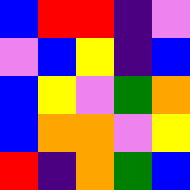[["blue", "red", "red", "indigo", "violet"], ["violet", "blue", "yellow", "indigo", "blue"], ["blue", "yellow", "violet", "green", "orange"], ["blue", "orange", "orange", "violet", "yellow"], ["red", "indigo", "orange", "green", "blue"]]